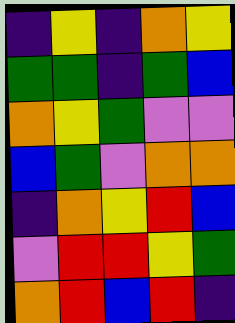[["indigo", "yellow", "indigo", "orange", "yellow"], ["green", "green", "indigo", "green", "blue"], ["orange", "yellow", "green", "violet", "violet"], ["blue", "green", "violet", "orange", "orange"], ["indigo", "orange", "yellow", "red", "blue"], ["violet", "red", "red", "yellow", "green"], ["orange", "red", "blue", "red", "indigo"]]